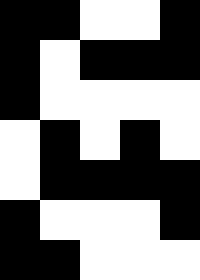[["black", "black", "white", "white", "black"], ["black", "white", "black", "black", "black"], ["black", "white", "white", "white", "white"], ["white", "black", "white", "black", "white"], ["white", "black", "black", "black", "black"], ["black", "white", "white", "white", "black"], ["black", "black", "white", "white", "white"]]